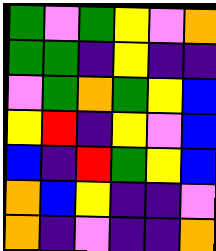[["green", "violet", "green", "yellow", "violet", "orange"], ["green", "green", "indigo", "yellow", "indigo", "indigo"], ["violet", "green", "orange", "green", "yellow", "blue"], ["yellow", "red", "indigo", "yellow", "violet", "blue"], ["blue", "indigo", "red", "green", "yellow", "blue"], ["orange", "blue", "yellow", "indigo", "indigo", "violet"], ["orange", "indigo", "violet", "indigo", "indigo", "orange"]]